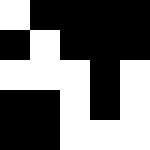[["white", "black", "black", "black", "black"], ["black", "white", "black", "black", "black"], ["white", "white", "white", "black", "white"], ["black", "black", "white", "black", "white"], ["black", "black", "white", "white", "white"]]